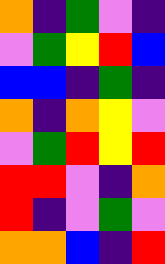[["orange", "indigo", "green", "violet", "indigo"], ["violet", "green", "yellow", "red", "blue"], ["blue", "blue", "indigo", "green", "indigo"], ["orange", "indigo", "orange", "yellow", "violet"], ["violet", "green", "red", "yellow", "red"], ["red", "red", "violet", "indigo", "orange"], ["red", "indigo", "violet", "green", "violet"], ["orange", "orange", "blue", "indigo", "red"]]